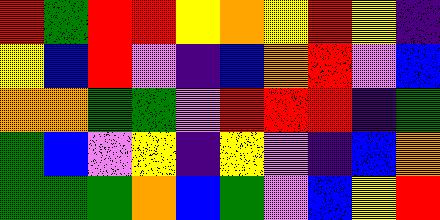[["red", "green", "red", "red", "yellow", "orange", "yellow", "red", "yellow", "indigo"], ["yellow", "blue", "red", "violet", "indigo", "blue", "orange", "red", "violet", "blue"], ["orange", "orange", "green", "green", "violet", "red", "red", "red", "indigo", "green"], ["green", "blue", "violet", "yellow", "indigo", "yellow", "violet", "indigo", "blue", "orange"], ["green", "green", "green", "orange", "blue", "green", "violet", "blue", "yellow", "red"]]